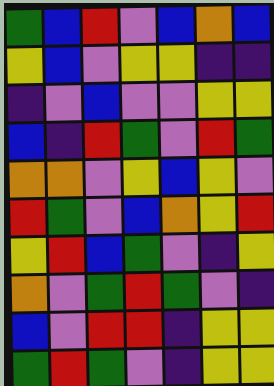[["green", "blue", "red", "violet", "blue", "orange", "blue"], ["yellow", "blue", "violet", "yellow", "yellow", "indigo", "indigo"], ["indigo", "violet", "blue", "violet", "violet", "yellow", "yellow"], ["blue", "indigo", "red", "green", "violet", "red", "green"], ["orange", "orange", "violet", "yellow", "blue", "yellow", "violet"], ["red", "green", "violet", "blue", "orange", "yellow", "red"], ["yellow", "red", "blue", "green", "violet", "indigo", "yellow"], ["orange", "violet", "green", "red", "green", "violet", "indigo"], ["blue", "violet", "red", "red", "indigo", "yellow", "yellow"], ["green", "red", "green", "violet", "indigo", "yellow", "yellow"]]